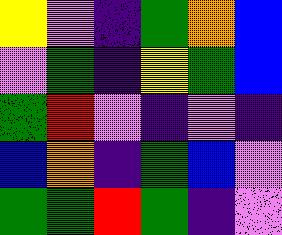[["yellow", "violet", "indigo", "green", "orange", "blue"], ["violet", "green", "indigo", "yellow", "green", "blue"], ["green", "red", "violet", "indigo", "violet", "indigo"], ["blue", "orange", "indigo", "green", "blue", "violet"], ["green", "green", "red", "green", "indigo", "violet"]]